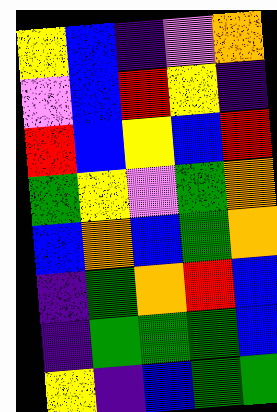[["yellow", "blue", "indigo", "violet", "orange"], ["violet", "blue", "red", "yellow", "indigo"], ["red", "blue", "yellow", "blue", "red"], ["green", "yellow", "violet", "green", "orange"], ["blue", "orange", "blue", "green", "orange"], ["indigo", "green", "orange", "red", "blue"], ["indigo", "green", "green", "green", "blue"], ["yellow", "indigo", "blue", "green", "green"]]